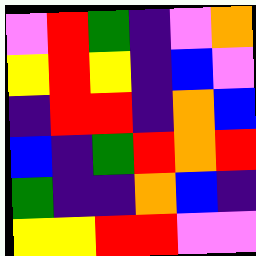[["violet", "red", "green", "indigo", "violet", "orange"], ["yellow", "red", "yellow", "indigo", "blue", "violet"], ["indigo", "red", "red", "indigo", "orange", "blue"], ["blue", "indigo", "green", "red", "orange", "red"], ["green", "indigo", "indigo", "orange", "blue", "indigo"], ["yellow", "yellow", "red", "red", "violet", "violet"]]